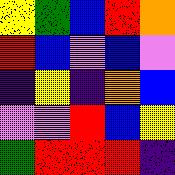[["yellow", "green", "blue", "red", "orange"], ["red", "blue", "violet", "blue", "violet"], ["indigo", "yellow", "indigo", "orange", "blue"], ["violet", "violet", "red", "blue", "yellow"], ["green", "red", "red", "red", "indigo"]]